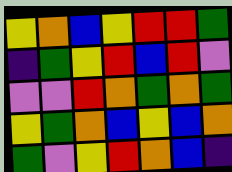[["yellow", "orange", "blue", "yellow", "red", "red", "green"], ["indigo", "green", "yellow", "red", "blue", "red", "violet"], ["violet", "violet", "red", "orange", "green", "orange", "green"], ["yellow", "green", "orange", "blue", "yellow", "blue", "orange"], ["green", "violet", "yellow", "red", "orange", "blue", "indigo"]]